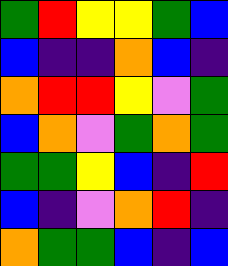[["green", "red", "yellow", "yellow", "green", "blue"], ["blue", "indigo", "indigo", "orange", "blue", "indigo"], ["orange", "red", "red", "yellow", "violet", "green"], ["blue", "orange", "violet", "green", "orange", "green"], ["green", "green", "yellow", "blue", "indigo", "red"], ["blue", "indigo", "violet", "orange", "red", "indigo"], ["orange", "green", "green", "blue", "indigo", "blue"]]